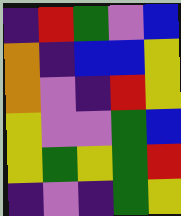[["indigo", "red", "green", "violet", "blue"], ["orange", "indigo", "blue", "blue", "yellow"], ["orange", "violet", "indigo", "red", "yellow"], ["yellow", "violet", "violet", "green", "blue"], ["yellow", "green", "yellow", "green", "red"], ["indigo", "violet", "indigo", "green", "yellow"]]